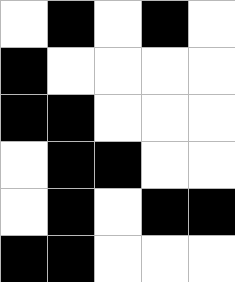[["white", "black", "white", "black", "white"], ["black", "white", "white", "white", "white"], ["black", "black", "white", "white", "white"], ["white", "black", "black", "white", "white"], ["white", "black", "white", "black", "black"], ["black", "black", "white", "white", "white"]]